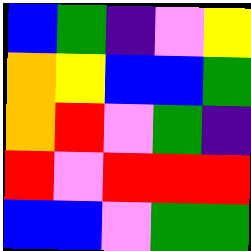[["blue", "green", "indigo", "violet", "yellow"], ["orange", "yellow", "blue", "blue", "green"], ["orange", "red", "violet", "green", "indigo"], ["red", "violet", "red", "red", "red"], ["blue", "blue", "violet", "green", "green"]]